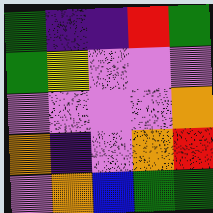[["green", "indigo", "indigo", "red", "green"], ["green", "yellow", "violet", "violet", "violet"], ["violet", "violet", "violet", "violet", "orange"], ["orange", "indigo", "violet", "orange", "red"], ["violet", "orange", "blue", "green", "green"]]